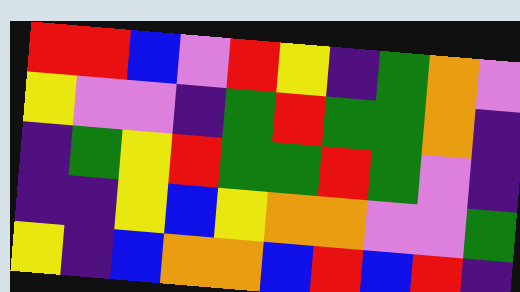[["red", "red", "blue", "violet", "red", "yellow", "indigo", "green", "orange", "violet"], ["yellow", "violet", "violet", "indigo", "green", "red", "green", "green", "orange", "indigo"], ["indigo", "green", "yellow", "red", "green", "green", "red", "green", "violet", "indigo"], ["indigo", "indigo", "yellow", "blue", "yellow", "orange", "orange", "violet", "violet", "green"], ["yellow", "indigo", "blue", "orange", "orange", "blue", "red", "blue", "red", "indigo"]]